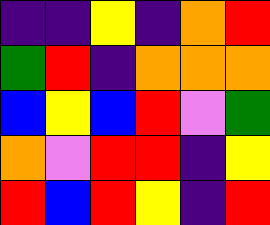[["indigo", "indigo", "yellow", "indigo", "orange", "red"], ["green", "red", "indigo", "orange", "orange", "orange"], ["blue", "yellow", "blue", "red", "violet", "green"], ["orange", "violet", "red", "red", "indigo", "yellow"], ["red", "blue", "red", "yellow", "indigo", "red"]]